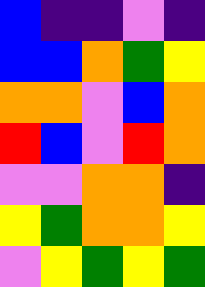[["blue", "indigo", "indigo", "violet", "indigo"], ["blue", "blue", "orange", "green", "yellow"], ["orange", "orange", "violet", "blue", "orange"], ["red", "blue", "violet", "red", "orange"], ["violet", "violet", "orange", "orange", "indigo"], ["yellow", "green", "orange", "orange", "yellow"], ["violet", "yellow", "green", "yellow", "green"]]